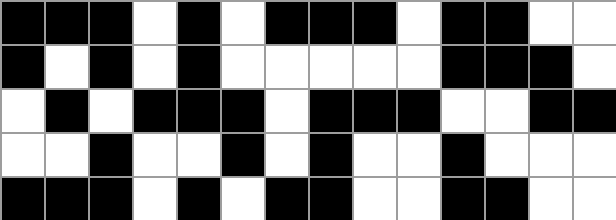[["black", "black", "black", "white", "black", "white", "black", "black", "black", "white", "black", "black", "white", "white"], ["black", "white", "black", "white", "black", "white", "white", "white", "white", "white", "black", "black", "black", "white"], ["white", "black", "white", "black", "black", "black", "white", "black", "black", "black", "white", "white", "black", "black"], ["white", "white", "black", "white", "white", "black", "white", "black", "white", "white", "black", "white", "white", "white"], ["black", "black", "black", "white", "black", "white", "black", "black", "white", "white", "black", "black", "white", "white"]]